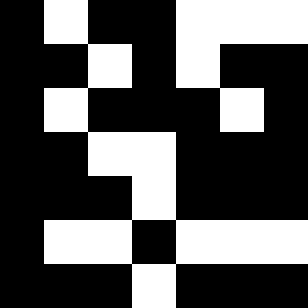[["black", "white", "black", "black", "white", "white", "white"], ["black", "black", "white", "black", "white", "black", "black"], ["black", "white", "black", "black", "black", "white", "black"], ["black", "black", "white", "white", "black", "black", "black"], ["black", "black", "black", "white", "black", "black", "black"], ["black", "white", "white", "black", "white", "white", "white"], ["black", "black", "black", "white", "black", "black", "black"]]